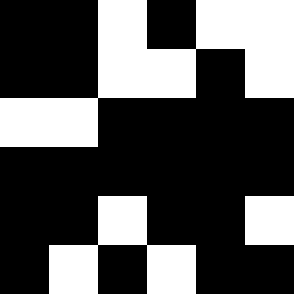[["black", "black", "white", "black", "white", "white"], ["black", "black", "white", "white", "black", "white"], ["white", "white", "black", "black", "black", "black"], ["black", "black", "black", "black", "black", "black"], ["black", "black", "white", "black", "black", "white"], ["black", "white", "black", "white", "black", "black"]]